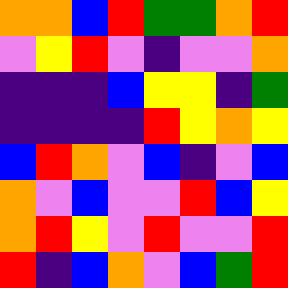[["orange", "orange", "blue", "red", "green", "green", "orange", "red"], ["violet", "yellow", "red", "violet", "indigo", "violet", "violet", "orange"], ["indigo", "indigo", "indigo", "blue", "yellow", "yellow", "indigo", "green"], ["indigo", "indigo", "indigo", "indigo", "red", "yellow", "orange", "yellow"], ["blue", "red", "orange", "violet", "blue", "indigo", "violet", "blue"], ["orange", "violet", "blue", "violet", "violet", "red", "blue", "yellow"], ["orange", "red", "yellow", "violet", "red", "violet", "violet", "red"], ["red", "indigo", "blue", "orange", "violet", "blue", "green", "red"]]